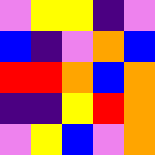[["violet", "yellow", "yellow", "indigo", "violet"], ["blue", "indigo", "violet", "orange", "blue"], ["red", "red", "orange", "blue", "orange"], ["indigo", "indigo", "yellow", "red", "orange"], ["violet", "yellow", "blue", "violet", "orange"]]